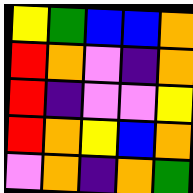[["yellow", "green", "blue", "blue", "orange"], ["red", "orange", "violet", "indigo", "orange"], ["red", "indigo", "violet", "violet", "yellow"], ["red", "orange", "yellow", "blue", "orange"], ["violet", "orange", "indigo", "orange", "green"]]